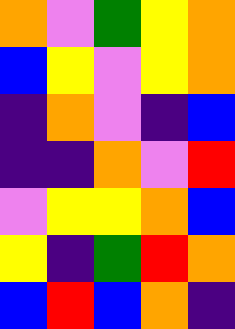[["orange", "violet", "green", "yellow", "orange"], ["blue", "yellow", "violet", "yellow", "orange"], ["indigo", "orange", "violet", "indigo", "blue"], ["indigo", "indigo", "orange", "violet", "red"], ["violet", "yellow", "yellow", "orange", "blue"], ["yellow", "indigo", "green", "red", "orange"], ["blue", "red", "blue", "orange", "indigo"]]